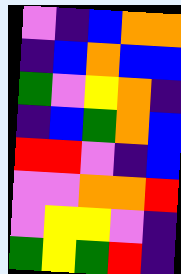[["violet", "indigo", "blue", "orange", "orange"], ["indigo", "blue", "orange", "blue", "blue"], ["green", "violet", "yellow", "orange", "indigo"], ["indigo", "blue", "green", "orange", "blue"], ["red", "red", "violet", "indigo", "blue"], ["violet", "violet", "orange", "orange", "red"], ["violet", "yellow", "yellow", "violet", "indigo"], ["green", "yellow", "green", "red", "indigo"]]